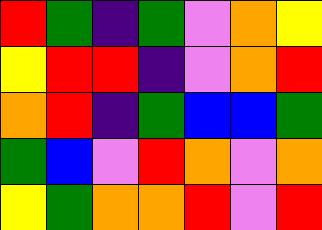[["red", "green", "indigo", "green", "violet", "orange", "yellow"], ["yellow", "red", "red", "indigo", "violet", "orange", "red"], ["orange", "red", "indigo", "green", "blue", "blue", "green"], ["green", "blue", "violet", "red", "orange", "violet", "orange"], ["yellow", "green", "orange", "orange", "red", "violet", "red"]]